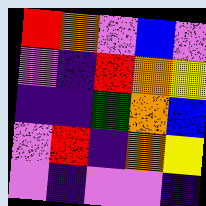[["red", "orange", "violet", "blue", "violet"], ["violet", "indigo", "red", "orange", "yellow"], ["indigo", "indigo", "green", "orange", "blue"], ["violet", "red", "indigo", "orange", "yellow"], ["violet", "indigo", "violet", "violet", "indigo"]]